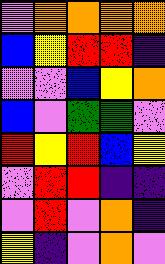[["violet", "orange", "orange", "orange", "orange"], ["blue", "yellow", "red", "red", "indigo"], ["violet", "violet", "blue", "yellow", "orange"], ["blue", "violet", "green", "green", "violet"], ["red", "yellow", "red", "blue", "yellow"], ["violet", "red", "red", "indigo", "indigo"], ["violet", "red", "violet", "orange", "indigo"], ["yellow", "indigo", "violet", "orange", "violet"]]